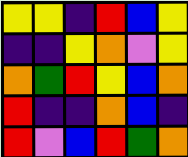[["yellow", "yellow", "indigo", "red", "blue", "yellow"], ["indigo", "indigo", "yellow", "orange", "violet", "yellow"], ["orange", "green", "red", "yellow", "blue", "orange"], ["red", "indigo", "indigo", "orange", "blue", "indigo"], ["red", "violet", "blue", "red", "green", "orange"]]